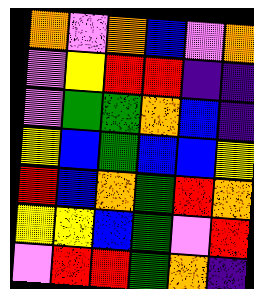[["orange", "violet", "orange", "blue", "violet", "orange"], ["violet", "yellow", "red", "red", "indigo", "indigo"], ["violet", "green", "green", "orange", "blue", "indigo"], ["yellow", "blue", "green", "blue", "blue", "yellow"], ["red", "blue", "orange", "green", "red", "orange"], ["yellow", "yellow", "blue", "green", "violet", "red"], ["violet", "red", "red", "green", "orange", "indigo"]]